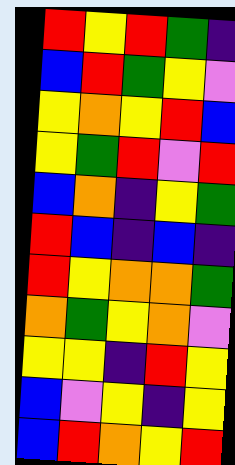[["red", "yellow", "red", "green", "indigo"], ["blue", "red", "green", "yellow", "violet"], ["yellow", "orange", "yellow", "red", "blue"], ["yellow", "green", "red", "violet", "red"], ["blue", "orange", "indigo", "yellow", "green"], ["red", "blue", "indigo", "blue", "indigo"], ["red", "yellow", "orange", "orange", "green"], ["orange", "green", "yellow", "orange", "violet"], ["yellow", "yellow", "indigo", "red", "yellow"], ["blue", "violet", "yellow", "indigo", "yellow"], ["blue", "red", "orange", "yellow", "red"]]